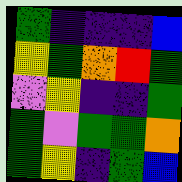[["green", "indigo", "indigo", "indigo", "blue"], ["yellow", "green", "orange", "red", "green"], ["violet", "yellow", "indigo", "indigo", "green"], ["green", "violet", "green", "green", "orange"], ["green", "yellow", "indigo", "green", "blue"]]